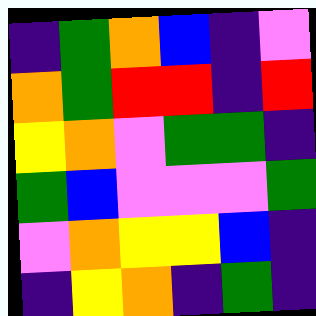[["indigo", "green", "orange", "blue", "indigo", "violet"], ["orange", "green", "red", "red", "indigo", "red"], ["yellow", "orange", "violet", "green", "green", "indigo"], ["green", "blue", "violet", "violet", "violet", "green"], ["violet", "orange", "yellow", "yellow", "blue", "indigo"], ["indigo", "yellow", "orange", "indigo", "green", "indigo"]]